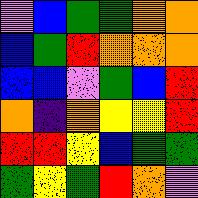[["violet", "blue", "green", "green", "orange", "orange"], ["blue", "green", "red", "orange", "orange", "orange"], ["blue", "blue", "violet", "green", "blue", "red"], ["orange", "indigo", "orange", "yellow", "yellow", "red"], ["red", "red", "yellow", "blue", "green", "green"], ["green", "yellow", "green", "red", "orange", "violet"]]